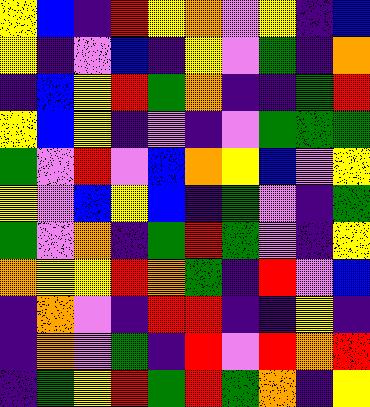[["yellow", "blue", "indigo", "red", "yellow", "orange", "violet", "yellow", "indigo", "blue"], ["yellow", "indigo", "violet", "blue", "indigo", "yellow", "violet", "green", "indigo", "orange"], ["indigo", "blue", "yellow", "red", "green", "orange", "indigo", "indigo", "green", "red"], ["yellow", "blue", "yellow", "indigo", "violet", "indigo", "violet", "green", "green", "green"], ["green", "violet", "red", "violet", "blue", "orange", "yellow", "blue", "violet", "yellow"], ["yellow", "violet", "blue", "yellow", "blue", "indigo", "green", "violet", "indigo", "green"], ["green", "violet", "orange", "indigo", "green", "red", "green", "violet", "indigo", "yellow"], ["orange", "yellow", "yellow", "red", "orange", "green", "indigo", "red", "violet", "blue"], ["indigo", "orange", "violet", "indigo", "red", "red", "indigo", "indigo", "yellow", "indigo"], ["indigo", "orange", "violet", "green", "indigo", "red", "violet", "red", "orange", "red"], ["indigo", "green", "yellow", "red", "green", "red", "green", "orange", "indigo", "yellow"]]